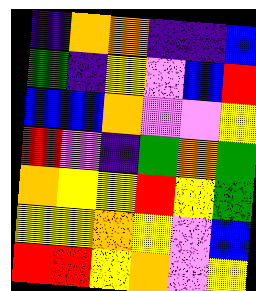[["indigo", "orange", "orange", "indigo", "indigo", "blue"], ["green", "indigo", "yellow", "violet", "blue", "red"], ["blue", "blue", "orange", "violet", "violet", "yellow"], ["red", "violet", "indigo", "green", "orange", "green"], ["orange", "yellow", "yellow", "red", "yellow", "green"], ["yellow", "yellow", "orange", "yellow", "violet", "blue"], ["red", "red", "yellow", "orange", "violet", "yellow"]]